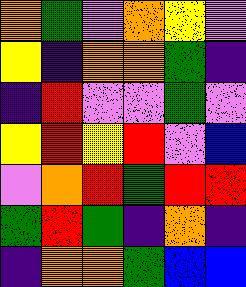[["orange", "green", "violet", "orange", "yellow", "violet"], ["yellow", "indigo", "orange", "orange", "green", "indigo"], ["indigo", "red", "violet", "violet", "green", "violet"], ["yellow", "red", "yellow", "red", "violet", "blue"], ["violet", "orange", "red", "green", "red", "red"], ["green", "red", "green", "indigo", "orange", "indigo"], ["indigo", "orange", "orange", "green", "blue", "blue"]]